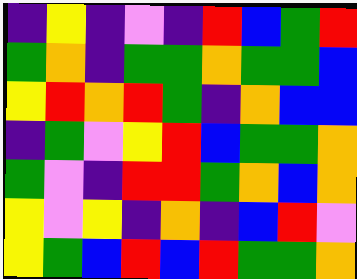[["indigo", "yellow", "indigo", "violet", "indigo", "red", "blue", "green", "red"], ["green", "orange", "indigo", "green", "green", "orange", "green", "green", "blue"], ["yellow", "red", "orange", "red", "green", "indigo", "orange", "blue", "blue"], ["indigo", "green", "violet", "yellow", "red", "blue", "green", "green", "orange"], ["green", "violet", "indigo", "red", "red", "green", "orange", "blue", "orange"], ["yellow", "violet", "yellow", "indigo", "orange", "indigo", "blue", "red", "violet"], ["yellow", "green", "blue", "red", "blue", "red", "green", "green", "orange"]]